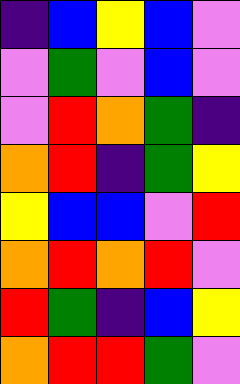[["indigo", "blue", "yellow", "blue", "violet"], ["violet", "green", "violet", "blue", "violet"], ["violet", "red", "orange", "green", "indigo"], ["orange", "red", "indigo", "green", "yellow"], ["yellow", "blue", "blue", "violet", "red"], ["orange", "red", "orange", "red", "violet"], ["red", "green", "indigo", "blue", "yellow"], ["orange", "red", "red", "green", "violet"]]